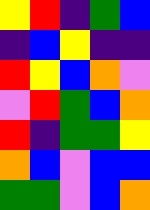[["yellow", "red", "indigo", "green", "blue"], ["indigo", "blue", "yellow", "indigo", "indigo"], ["red", "yellow", "blue", "orange", "violet"], ["violet", "red", "green", "blue", "orange"], ["red", "indigo", "green", "green", "yellow"], ["orange", "blue", "violet", "blue", "blue"], ["green", "green", "violet", "blue", "orange"]]